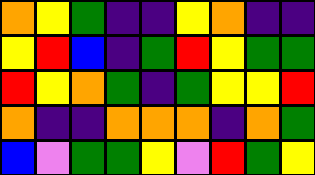[["orange", "yellow", "green", "indigo", "indigo", "yellow", "orange", "indigo", "indigo"], ["yellow", "red", "blue", "indigo", "green", "red", "yellow", "green", "green"], ["red", "yellow", "orange", "green", "indigo", "green", "yellow", "yellow", "red"], ["orange", "indigo", "indigo", "orange", "orange", "orange", "indigo", "orange", "green"], ["blue", "violet", "green", "green", "yellow", "violet", "red", "green", "yellow"]]